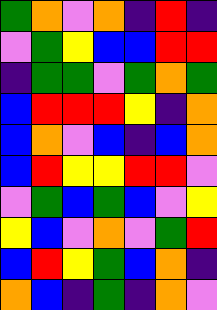[["green", "orange", "violet", "orange", "indigo", "red", "indigo"], ["violet", "green", "yellow", "blue", "blue", "red", "red"], ["indigo", "green", "green", "violet", "green", "orange", "green"], ["blue", "red", "red", "red", "yellow", "indigo", "orange"], ["blue", "orange", "violet", "blue", "indigo", "blue", "orange"], ["blue", "red", "yellow", "yellow", "red", "red", "violet"], ["violet", "green", "blue", "green", "blue", "violet", "yellow"], ["yellow", "blue", "violet", "orange", "violet", "green", "red"], ["blue", "red", "yellow", "green", "blue", "orange", "indigo"], ["orange", "blue", "indigo", "green", "indigo", "orange", "violet"]]